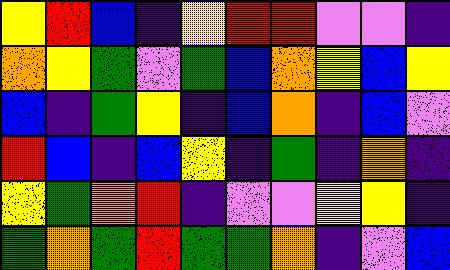[["yellow", "red", "blue", "indigo", "yellow", "red", "red", "violet", "violet", "indigo"], ["orange", "yellow", "green", "violet", "green", "blue", "orange", "yellow", "blue", "yellow"], ["blue", "indigo", "green", "yellow", "indigo", "blue", "orange", "indigo", "blue", "violet"], ["red", "blue", "indigo", "blue", "yellow", "indigo", "green", "indigo", "orange", "indigo"], ["yellow", "green", "orange", "red", "indigo", "violet", "violet", "yellow", "yellow", "indigo"], ["green", "orange", "green", "red", "green", "green", "orange", "indigo", "violet", "blue"]]